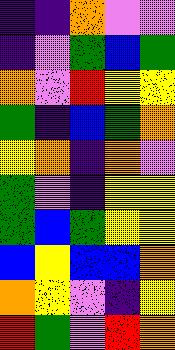[["indigo", "indigo", "orange", "violet", "violet"], ["indigo", "violet", "green", "blue", "green"], ["orange", "violet", "red", "yellow", "yellow"], ["green", "indigo", "blue", "green", "orange"], ["yellow", "orange", "indigo", "orange", "violet"], ["green", "violet", "indigo", "yellow", "yellow"], ["green", "blue", "green", "yellow", "yellow"], ["blue", "yellow", "blue", "blue", "orange"], ["orange", "yellow", "violet", "indigo", "yellow"], ["red", "green", "violet", "red", "orange"]]